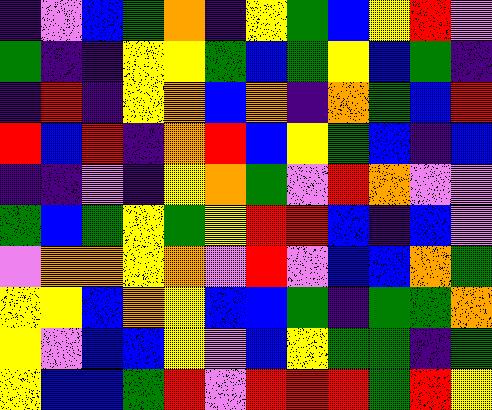[["indigo", "violet", "blue", "green", "orange", "indigo", "yellow", "green", "blue", "yellow", "red", "violet"], ["green", "indigo", "indigo", "yellow", "yellow", "green", "blue", "green", "yellow", "blue", "green", "indigo"], ["indigo", "red", "indigo", "yellow", "orange", "blue", "orange", "indigo", "orange", "green", "blue", "red"], ["red", "blue", "red", "indigo", "orange", "red", "blue", "yellow", "green", "blue", "indigo", "blue"], ["indigo", "indigo", "violet", "indigo", "yellow", "orange", "green", "violet", "red", "orange", "violet", "violet"], ["green", "blue", "green", "yellow", "green", "yellow", "red", "red", "blue", "indigo", "blue", "violet"], ["violet", "orange", "orange", "yellow", "orange", "violet", "red", "violet", "blue", "blue", "orange", "green"], ["yellow", "yellow", "blue", "orange", "yellow", "blue", "blue", "green", "indigo", "green", "green", "orange"], ["yellow", "violet", "blue", "blue", "yellow", "violet", "blue", "yellow", "green", "green", "indigo", "green"], ["yellow", "blue", "blue", "green", "red", "violet", "red", "red", "red", "green", "red", "yellow"]]